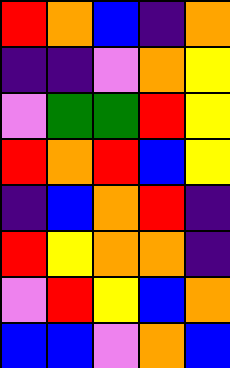[["red", "orange", "blue", "indigo", "orange"], ["indigo", "indigo", "violet", "orange", "yellow"], ["violet", "green", "green", "red", "yellow"], ["red", "orange", "red", "blue", "yellow"], ["indigo", "blue", "orange", "red", "indigo"], ["red", "yellow", "orange", "orange", "indigo"], ["violet", "red", "yellow", "blue", "orange"], ["blue", "blue", "violet", "orange", "blue"]]